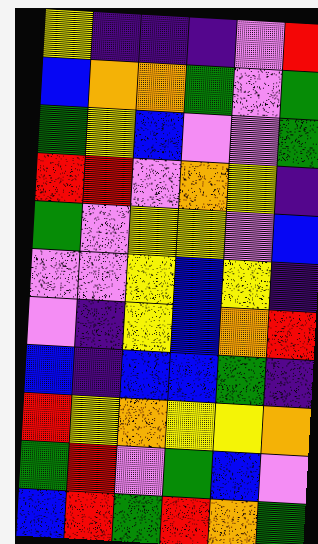[["yellow", "indigo", "indigo", "indigo", "violet", "red"], ["blue", "orange", "orange", "green", "violet", "green"], ["green", "yellow", "blue", "violet", "violet", "green"], ["red", "red", "violet", "orange", "yellow", "indigo"], ["green", "violet", "yellow", "yellow", "violet", "blue"], ["violet", "violet", "yellow", "blue", "yellow", "indigo"], ["violet", "indigo", "yellow", "blue", "orange", "red"], ["blue", "indigo", "blue", "blue", "green", "indigo"], ["red", "yellow", "orange", "yellow", "yellow", "orange"], ["green", "red", "violet", "green", "blue", "violet"], ["blue", "red", "green", "red", "orange", "green"]]